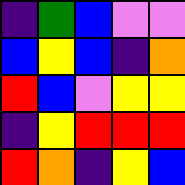[["indigo", "green", "blue", "violet", "violet"], ["blue", "yellow", "blue", "indigo", "orange"], ["red", "blue", "violet", "yellow", "yellow"], ["indigo", "yellow", "red", "red", "red"], ["red", "orange", "indigo", "yellow", "blue"]]